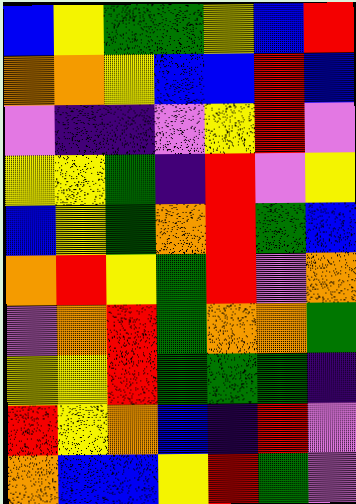[["blue", "yellow", "green", "green", "yellow", "blue", "red"], ["orange", "orange", "yellow", "blue", "blue", "red", "blue"], ["violet", "indigo", "indigo", "violet", "yellow", "red", "violet"], ["yellow", "yellow", "green", "indigo", "red", "violet", "yellow"], ["blue", "yellow", "green", "orange", "red", "green", "blue"], ["orange", "red", "yellow", "green", "red", "violet", "orange"], ["violet", "orange", "red", "green", "orange", "orange", "green"], ["yellow", "yellow", "red", "green", "green", "green", "indigo"], ["red", "yellow", "orange", "blue", "indigo", "red", "violet"], ["orange", "blue", "blue", "yellow", "red", "green", "violet"]]